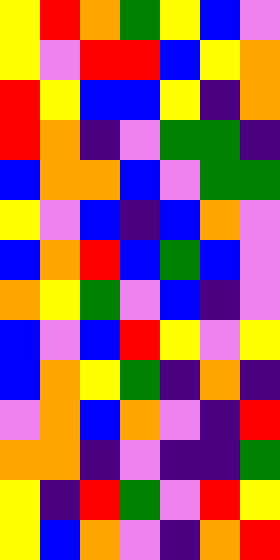[["yellow", "red", "orange", "green", "yellow", "blue", "violet"], ["yellow", "violet", "red", "red", "blue", "yellow", "orange"], ["red", "yellow", "blue", "blue", "yellow", "indigo", "orange"], ["red", "orange", "indigo", "violet", "green", "green", "indigo"], ["blue", "orange", "orange", "blue", "violet", "green", "green"], ["yellow", "violet", "blue", "indigo", "blue", "orange", "violet"], ["blue", "orange", "red", "blue", "green", "blue", "violet"], ["orange", "yellow", "green", "violet", "blue", "indigo", "violet"], ["blue", "violet", "blue", "red", "yellow", "violet", "yellow"], ["blue", "orange", "yellow", "green", "indigo", "orange", "indigo"], ["violet", "orange", "blue", "orange", "violet", "indigo", "red"], ["orange", "orange", "indigo", "violet", "indigo", "indigo", "green"], ["yellow", "indigo", "red", "green", "violet", "red", "yellow"], ["yellow", "blue", "orange", "violet", "indigo", "orange", "red"]]